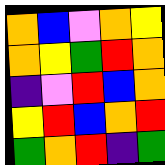[["orange", "blue", "violet", "orange", "yellow"], ["orange", "yellow", "green", "red", "orange"], ["indigo", "violet", "red", "blue", "orange"], ["yellow", "red", "blue", "orange", "red"], ["green", "orange", "red", "indigo", "green"]]